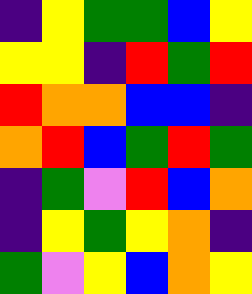[["indigo", "yellow", "green", "green", "blue", "yellow"], ["yellow", "yellow", "indigo", "red", "green", "red"], ["red", "orange", "orange", "blue", "blue", "indigo"], ["orange", "red", "blue", "green", "red", "green"], ["indigo", "green", "violet", "red", "blue", "orange"], ["indigo", "yellow", "green", "yellow", "orange", "indigo"], ["green", "violet", "yellow", "blue", "orange", "yellow"]]